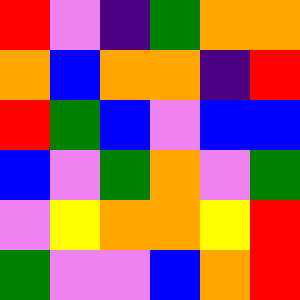[["red", "violet", "indigo", "green", "orange", "orange"], ["orange", "blue", "orange", "orange", "indigo", "red"], ["red", "green", "blue", "violet", "blue", "blue"], ["blue", "violet", "green", "orange", "violet", "green"], ["violet", "yellow", "orange", "orange", "yellow", "red"], ["green", "violet", "violet", "blue", "orange", "red"]]